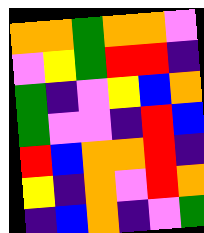[["orange", "orange", "green", "orange", "orange", "violet"], ["violet", "yellow", "green", "red", "red", "indigo"], ["green", "indigo", "violet", "yellow", "blue", "orange"], ["green", "violet", "violet", "indigo", "red", "blue"], ["red", "blue", "orange", "orange", "red", "indigo"], ["yellow", "indigo", "orange", "violet", "red", "orange"], ["indigo", "blue", "orange", "indigo", "violet", "green"]]